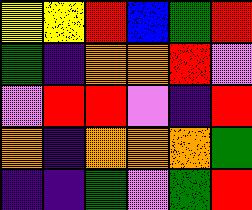[["yellow", "yellow", "red", "blue", "green", "red"], ["green", "indigo", "orange", "orange", "red", "violet"], ["violet", "red", "red", "violet", "indigo", "red"], ["orange", "indigo", "orange", "orange", "orange", "green"], ["indigo", "indigo", "green", "violet", "green", "red"]]